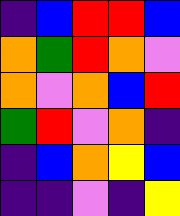[["indigo", "blue", "red", "red", "blue"], ["orange", "green", "red", "orange", "violet"], ["orange", "violet", "orange", "blue", "red"], ["green", "red", "violet", "orange", "indigo"], ["indigo", "blue", "orange", "yellow", "blue"], ["indigo", "indigo", "violet", "indigo", "yellow"]]